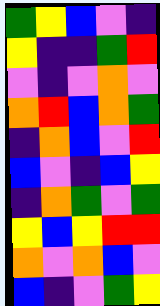[["green", "yellow", "blue", "violet", "indigo"], ["yellow", "indigo", "indigo", "green", "red"], ["violet", "indigo", "violet", "orange", "violet"], ["orange", "red", "blue", "orange", "green"], ["indigo", "orange", "blue", "violet", "red"], ["blue", "violet", "indigo", "blue", "yellow"], ["indigo", "orange", "green", "violet", "green"], ["yellow", "blue", "yellow", "red", "red"], ["orange", "violet", "orange", "blue", "violet"], ["blue", "indigo", "violet", "green", "yellow"]]